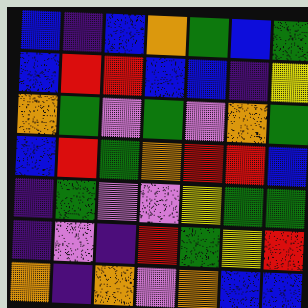[["blue", "indigo", "blue", "orange", "green", "blue", "green"], ["blue", "red", "red", "blue", "blue", "indigo", "yellow"], ["orange", "green", "violet", "green", "violet", "orange", "green"], ["blue", "red", "green", "orange", "red", "red", "blue"], ["indigo", "green", "violet", "violet", "yellow", "green", "green"], ["indigo", "violet", "indigo", "red", "green", "yellow", "red"], ["orange", "indigo", "orange", "violet", "orange", "blue", "blue"]]